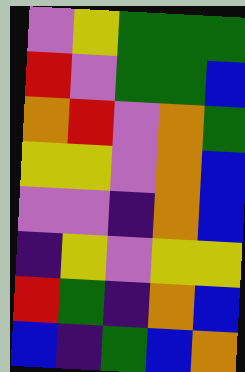[["violet", "yellow", "green", "green", "green"], ["red", "violet", "green", "green", "blue"], ["orange", "red", "violet", "orange", "green"], ["yellow", "yellow", "violet", "orange", "blue"], ["violet", "violet", "indigo", "orange", "blue"], ["indigo", "yellow", "violet", "yellow", "yellow"], ["red", "green", "indigo", "orange", "blue"], ["blue", "indigo", "green", "blue", "orange"]]